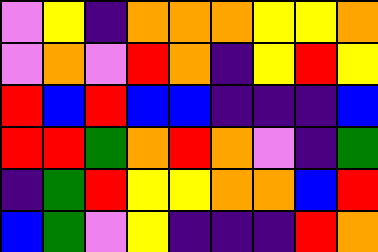[["violet", "yellow", "indigo", "orange", "orange", "orange", "yellow", "yellow", "orange"], ["violet", "orange", "violet", "red", "orange", "indigo", "yellow", "red", "yellow"], ["red", "blue", "red", "blue", "blue", "indigo", "indigo", "indigo", "blue"], ["red", "red", "green", "orange", "red", "orange", "violet", "indigo", "green"], ["indigo", "green", "red", "yellow", "yellow", "orange", "orange", "blue", "red"], ["blue", "green", "violet", "yellow", "indigo", "indigo", "indigo", "red", "orange"]]